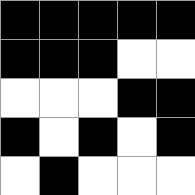[["black", "black", "black", "black", "black"], ["black", "black", "black", "white", "white"], ["white", "white", "white", "black", "black"], ["black", "white", "black", "white", "black"], ["white", "black", "white", "white", "white"]]